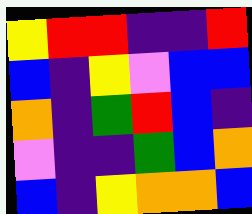[["yellow", "red", "red", "indigo", "indigo", "red"], ["blue", "indigo", "yellow", "violet", "blue", "blue"], ["orange", "indigo", "green", "red", "blue", "indigo"], ["violet", "indigo", "indigo", "green", "blue", "orange"], ["blue", "indigo", "yellow", "orange", "orange", "blue"]]